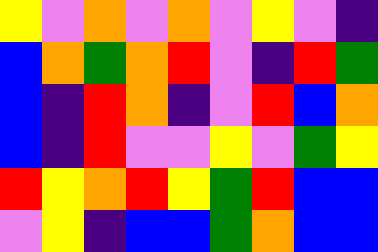[["yellow", "violet", "orange", "violet", "orange", "violet", "yellow", "violet", "indigo"], ["blue", "orange", "green", "orange", "red", "violet", "indigo", "red", "green"], ["blue", "indigo", "red", "orange", "indigo", "violet", "red", "blue", "orange"], ["blue", "indigo", "red", "violet", "violet", "yellow", "violet", "green", "yellow"], ["red", "yellow", "orange", "red", "yellow", "green", "red", "blue", "blue"], ["violet", "yellow", "indigo", "blue", "blue", "green", "orange", "blue", "blue"]]